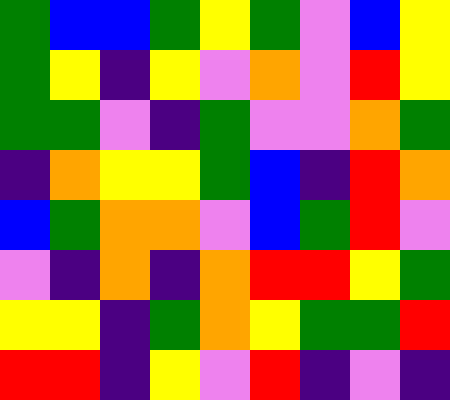[["green", "blue", "blue", "green", "yellow", "green", "violet", "blue", "yellow"], ["green", "yellow", "indigo", "yellow", "violet", "orange", "violet", "red", "yellow"], ["green", "green", "violet", "indigo", "green", "violet", "violet", "orange", "green"], ["indigo", "orange", "yellow", "yellow", "green", "blue", "indigo", "red", "orange"], ["blue", "green", "orange", "orange", "violet", "blue", "green", "red", "violet"], ["violet", "indigo", "orange", "indigo", "orange", "red", "red", "yellow", "green"], ["yellow", "yellow", "indigo", "green", "orange", "yellow", "green", "green", "red"], ["red", "red", "indigo", "yellow", "violet", "red", "indigo", "violet", "indigo"]]